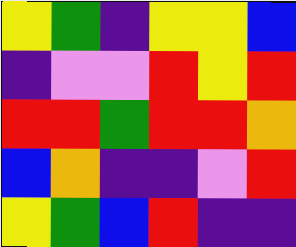[["yellow", "green", "indigo", "yellow", "yellow", "blue"], ["indigo", "violet", "violet", "red", "yellow", "red"], ["red", "red", "green", "red", "red", "orange"], ["blue", "orange", "indigo", "indigo", "violet", "red"], ["yellow", "green", "blue", "red", "indigo", "indigo"]]